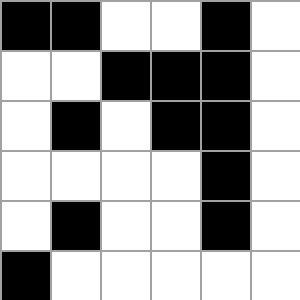[["black", "black", "white", "white", "black", "white"], ["white", "white", "black", "black", "black", "white"], ["white", "black", "white", "black", "black", "white"], ["white", "white", "white", "white", "black", "white"], ["white", "black", "white", "white", "black", "white"], ["black", "white", "white", "white", "white", "white"]]